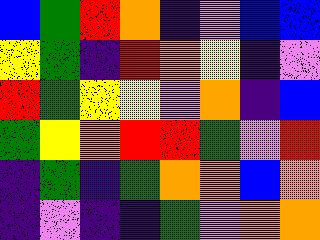[["blue", "green", "red", "orange", "indigo", "violet", "blue", "blue"], ["yellow", "green", "indigo", "red", "orange", "yellow", "indigo", "violet"], ["red", "green", "yellow", "yellow", "violet", "orange", "indigo", "blue"], ["green", "yellow", "orange", "red", "red", "green", "violet", "red"], ["indigo", "green", "indigo", "green", "orange", "orange", "blue", "orange"], ["indigo", "violet", "indigo", "indigo", "green", "violet", "orange", "orange"]]